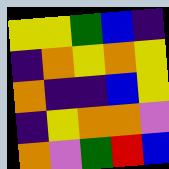[["yellow", "yellow", "green", "blue", "indigo"], ["indigo", "orange", "yellow", "orange", "yellow"], ["orange", "indigo", "indigo", "blue", "yellow"], ["indigo", "yellow", "orange", "orange", "violet"], ["orange", "violet", "green", "red", "blue"]]